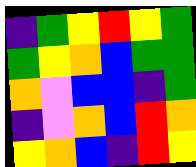[["indigo", "green", "yellow", "red", "yellow", "green"], ["green", "yellow", "orange", "blue", "green", "green"], ["orange", "violet", "blue", "blue", "indigo", "green"], ["indigo", "violet", "orange", "blue", "red", "orange"], ["yellow", "orange", "blue", "indigo", "red", "yellow"]]